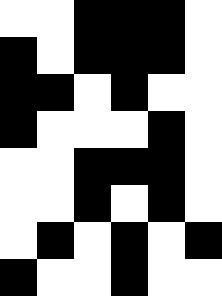[["white", "white", "black", "black", "black", "white"], ["black", "white", "black", "black", "black", "white"], ["black", "black", "white", "black", "white", "white"], ["black", "white", "white", "white", "black", "white"], ["white", "white", "black", "black", "black", "white"], ["white", "white", "black", "white", "black", "white"], ["white", "black", "white", "black", "white", "black"], ["black", "white", "white", "black", "white", "white"]]